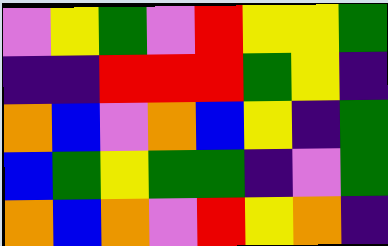[["violet", "yellow", "green", "violet", "red", "yellow", "yellow", "green"], ["indigo", "indigo", "red", "red", "red", "green", "yellow", "indigo"], ["orange", "blue", "violet", "orange", "blue", "yellow", "indigo", "green"], ["blue", "green", "yellow", "green", "green", "indigo", "violet", "green"], ["orange", "blue", "orange", "violet", "red", "yellow", "orange", "indigo"]]